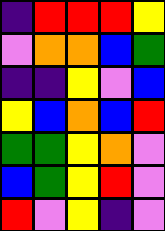[["indigo", "red", "red", "red", "yellow"], ["violet", "orange", "orange", "blue", "green"], ["indigo", "indigo", "yellow", "violet", "blue"], ["yellow", "blue", "orange", "blue", "red"], ["green", "green", "yellow", "orange", "violet"], ["blue", "green", "yellow", "red", "violet"], ["red", "violet", "yellow", "indigo", "violet"]]